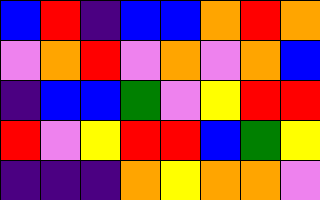[["blue", "red", "indigo", "blue", "blue", "orange", "red", "orange"], ["violet", "orange", "red", "violet", "orange", "violet", "orange", "blue"], ["indigo", "blue", "blue", "green", "violet", "yellow", "red", "red"], ["red", "violet", "yellow", "red", "red", "blue", "green", "yellow"], ["indigo", "indigo", "indigo", "orange", "yellow", "orange", "orange", "violet"]]